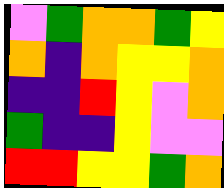[["violet", "green", "orange", "orange", "green", "yellow"], ["orange", "indigo", "orange", "yellow", "yellow", "orange"], ["indigo", "indigo", "red", "yellow", "violet", "orange"], ["green", "indigo", "indigo", "yellow", "violet", "violet"], ["red", "red", "yellow", "yellow", "green", "orange"]]